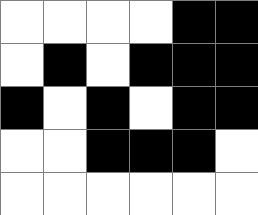[["white", "white", "white", "white", "black", "black"], ["white", "black", "white", "black", "black", "black"], ["black", "white", "black", "white", "black", "black"], ["white", "white", "black", "black", "black", "white"], ["white", "white", "white", "white", "white", "white"]]